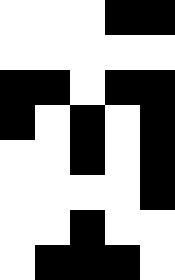[["white", "white", "white", "black", "black"], ["white", "white", "white", "white", "white"], ["black", "black", "white", "black", "black"], ["black", "white", "black", "white", "black"], ["white", "white", "black", "white", "black"], ["white", "white", "white", "white", "black"], ["white", "white", "black", "white", "white"], ["white", "black", "black", "black", "white"]]